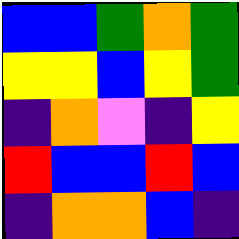[["blue", "blue", "green", "orange", "green"], ["yellow", "yellow", "blue", "yellow", "green"], ["indigo", "orange", "violet", "indigo", "yellow"], ["red", "blue", "blue", "red", "blue"], ["indigo", "orange", "orange", "blue", "indigo"]]